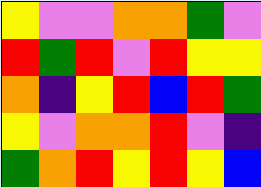[["yellow", "violet", "violet", "orange", "orange", "green", "violet"], ["red", "green", "red", "violet", "red", "yellow", "yellow"], ["orange", "indigo", "yellow", "red", "blue", "red", "green"], ["yellow", "violet", "orange", "orange", "red", "violet", "indigo"], ["green", "orange", "red", "yellow", "red", "yellow", "blue"]]